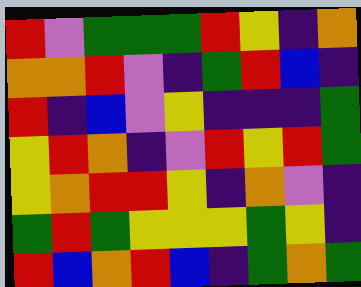[["red", "violet", "green", "green", "green", "red", "yellow", "indigo", "orange"], ["orange", "orange", "red", "violet", "indigo", "green", "red", "blue", "indigo"], ["red", "indigo", "blue", "violet", "yellow", "indigo", "indigo", "indigo", "green"], ["yellow", "red", "orange", "indigo", "violet", "red", "yellow", "red", "green"], ["yellow", "orange", "red", "red", "yellow", "indigo", "orange", "violet", "indigo"], ["green", "red", "green", "yellow", "yellow", "yellow", "green", "yellow", "indigo"], ["red", "blue", "orange", "red", "blue", "indigo", "green", "orange", "green"]]